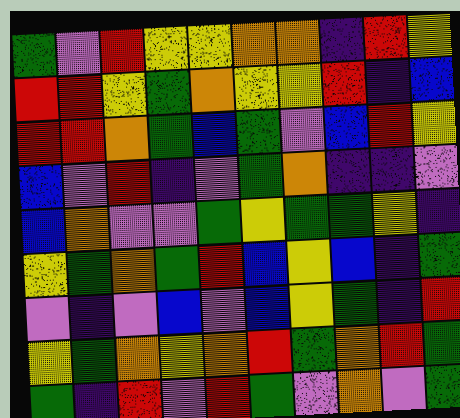[["green", "violet", "red", "yellow", "yellow", "orange", "orange", "indigo", "red", "yellow"], ["red", "red", "yellow", "green", "orange", "yellow", "yellow", "red", "indigo", "blue"], ["red", "red", "orange", "green", "blue", "green", "violet", "blue", "red", "yellow"], ["blue", "violet", "red", "indigo", "violet", "green", "orange", "indigo", "indigo", "violet"], ["blue", "orange", "violet", "violet", "green", "yellow", "green", "green", "yellow", "indigo"], ["yellow", "green", "orange", "green", "red", "blue", "yellow", "blue", "indigo", "green"], ["violet", "indigo", "violet", "blue", "violet", "blue", "yellow", "green", "indigo", "red"], ["yellow", "green", "orange", "yellow", "orange", "red", "green", "orange", "red", "green"], ["green", "indigo", "red", "violet", "red", "green", "violet", "orange", "violet", "green"]]